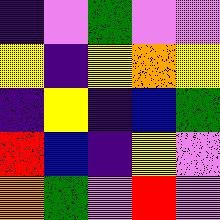[["indigo", "violet", "green", "violet", "violet"], ["yellow", "indigo", "yellow", "orange", "yellow"], ["indigo", "yellow", "indigo", "blue", "green"], ["red", "blue", "indigo", "yellow", "violet"], ["orange", "green", "violet", "red", "violet"]]